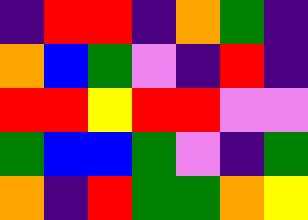[["indigo", "red", "red", "indigo", "orange", "green", "indigo"], ["orange", "blue", "green", "violet", "indigo", "red", "indigo"], ["red", "red", "yellow", "red", "red", "violet", "violet"], ["green", "blue", "blue", "green", "violet", "indigo", "green"], ["orange", "indigo", "red", "green", "green", "orange", "yellow"]]